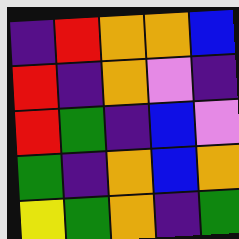[["indigo", "red", "orange", "orange", "blue"], ["red", "indigo", "orange", "violet", "indigo"], ["red", "green", "indigo", "blue", "violet"], ["green", "indigo", "orange", "blue", "orange"], ["yellow", "green", "orange", "indigo", "green"]]